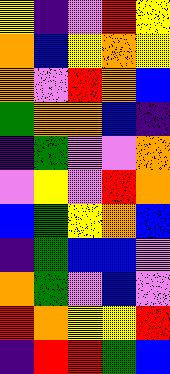[["yellow", "indigo", "violet", "red", "yellow"], ["orange", "blue", "yellow", "orange", "yellow"], ["orange", "violet", "red", "orange", "blue"], ["green", "orange", "orange", "blue", "indigo"], ["indigo", "green", "violet", "violet", "orange"], ["violet", "yellow", "violet", "red", "orange"], ["blue", "green", "yellow", "orange", "blue"], ["indigo", "green", "blue", "blue", "violet"], ["orange", "green", "violet", "blue", "violet"], ["red", "orange", "yellow", "yellow", "red"], ["indigo", "red", "red", "green", "blue"]]